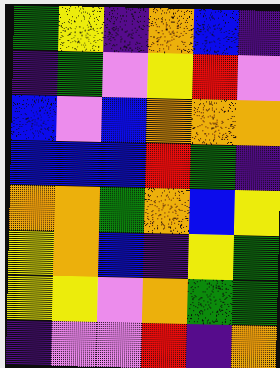[["green", "yellow", "indigo", "orange", "blue", "indigo"], ["indigo", "green", "violet", "yellow", "red", "violet"], ["blue", "violet", "blue", "orange", "orange", "orange"], ["blue", "blue", "blue", "red", "green", "indigo"], ["orange", "orange", "green", "orange", "blue", "yellow"], ["yellow", "orange", "blue", "indigo", "yellow", "green"], ["yellow", "yellow", "violet", "orange", "green", "green"], ["indigo", "violet", "violet", "red", "indigo", "orange"]]